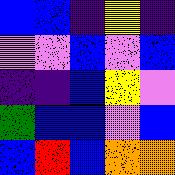[["blue", "blue", "indigo", "yellow", "indigo"], ["violet", "violet", "blue", "violet", "blue"], ["indigo", "indigo", "blue", "yellow", "violet"], ["green", "blue", "blue", "violet", "blue"], ["blue", "red", "blue", "orange", "orange"]]